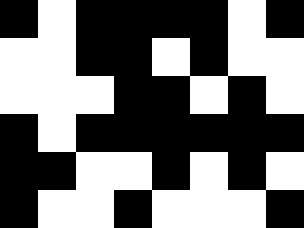[["black", "white", "black", "black", "black", "black", "white", "black"], ["white", "white", "black", "black", "white", "black", "white", "white"], ["white", "white", "white", "black", "black", "white", "black", "white"], ["black", "white", "black", "black", "black", "black", "black", "black"], ["black", "black", "white", "white", "black", "white", "black", "white"], ["black", "white", "white", "black", "white", "white", "white", "black"]]